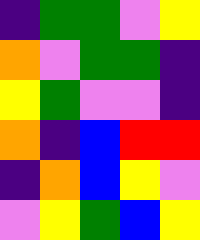[["indigo", "green", "green", "violet", "yellow"], ["orange", "violet", "green", "green", "indigo"], ["yellow", "green", "violet", "violet", "indigo"], ["orange", "indigo", "blue", "red", "red"], ["indigo", "orange", "blue", "yellow", "violet"], ["violet", "yellow", "green", "blue", "yellow"]]